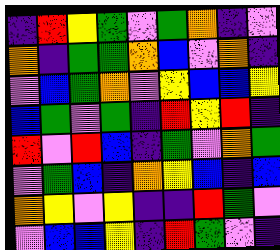[["indigo", "red", "yellow", "green", "violet", "green", "orange", "indigo", "violet"], ["orange", "indigo", "green", "green", "orange", "blue", "violet", "orange", "indigo"], ["violet", "blue", "green", "orange", "violet", "yellow", "blue", "blue", "yellow"], ["blue", "green", "violet", "green", "indigo", "red", "yellow", "red", "indigo"], ["red", "violet", "red", "blue", "indigo", "green", "violet", "orange", "green"], ["violet", "green", "blue", "indigo", "orange", "yellow", "blue", "indigo", "blue"], ["orange", "yellow", "violet", "yellow", "indigo", "indigo", "red", "green", "violet"], ["violet", "blue", "blue", "yellow", "indigo", "red", "green", "violet", "indigo"]]